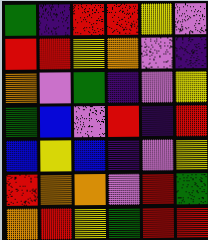[["green", "indigo", "red", "red", "yellow", "violet"], ["red", "red", "yellow", "orange", "violet", "indigo"], ["orange", "violet", "green", "indigo", "violet", "yellow"], ["green", "blue", "violet", "red", "indigo", "red"], ["blue", "yellow", "blue", "indigo", "violet", "yellow"], ["red", "orange", "orange", "violet", "red", "green"], ["orange", "red", "yellow", "green", "red", "red"]]